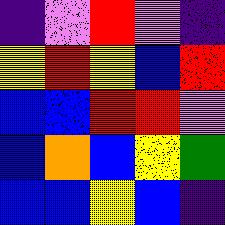[["indigo", "violet", "red", "violet", "indigo"], ["yellow", "red", "yellow", "blue", "red"], ["blue", "blue", "red", "red", "violet"], ["blue", "orange", "blue", "yellow", "green"], ["blue", "blue", "yellow", "blue", "indigo"]]